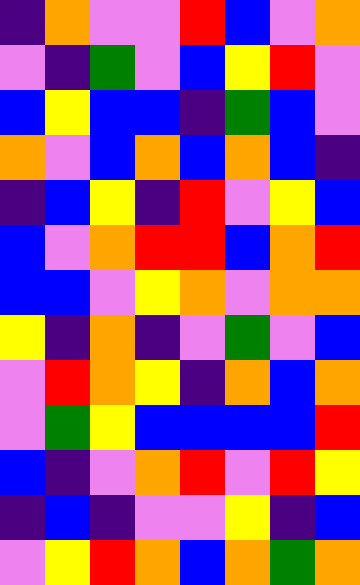[["indigo", "orange", "violet", "violet", "red", "blue", "violet", "orange"], ["violet", "indigo", "green", "violet", "blue", "yellow", "red", "violet"], ["blue", "yellow", "blue", "blue", "indigo", "green", "blue", "violet"], ["orange", "violet", "blue", "orange", "blue", "orange", "blue", "indigo"], ["indigo", "blue", "yellow", "indigo", "red", "violet", "yellow", "blue"], ["blue", "violet", "orange", "red", "red", "blue", "orange", "red"], ["blue", "blue", "violet", "yellow", "orange", "violet", "orange", "orange"], ["yellow", "indigo", "orange", "indigo", "violet", "green", "violet", "blue"], ["violet", "red", "orange", "yellow", "indigo", "orange", "blue", "orange"], ["violet", "green", "yellow", "blue", "blue", "blue", "blue", "red"], ["blue", "indigo", "violet", "orange", "red", "violet", "red", "yellow"], ["indigo", "blue", "indigo", "violet", "violet", "yellow", "indigo", "blue"], ["violet", "yellow", "red", "orange", "blue", "orange", "green", "orange"]]